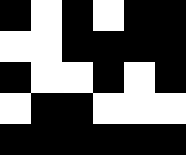[["black", "white", "black", "white", "black", "black"], ["white", "white", "black", "black", "black", "black"], ["black", "white", "white", "black", "white", "black"], ["white", "black", "black", "white", "white", "white"], ["black", "black", "black", "black", "black", "black"]]